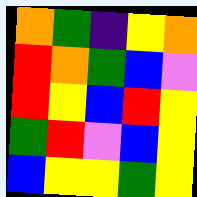[["orange", "green", "indigo", "yellow", "orange"], ["red", "orange", "green", "blue", "violet"], ["red", "yellow", "blue", "red", "yellow"], ["green", "red", "violet", "blue", "yellow"], ["blue", "yellow", "yellow", "green", "yellow"]]